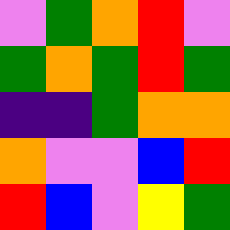[["violet", "green", "orange", "red", "violet"], ["green", "orange", "green", "red", "green"], ["indigo", "indigo", "green", "orange", "orange"], ["orange", "violet", "violet", "blue", "red"], ["red", "blue", "violet", "yellow", "green"]]